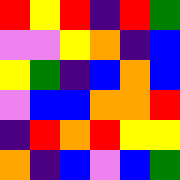[["red", "yellow", "red", "indigo", "red", "green"], ["violet", "violet", "yellow", "orange", "indigo", "blue"], ["yellow", "green", "indigo", "blue", "orange", "blue"], ["violet", "blue", "blue", "orange", "orange", "red"], ["indigo", "red", "orange", "red", "yellow", "yellow"], ["orange", "indigo", "blue", "violet", "blue", "green"]]